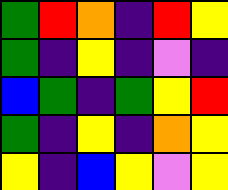[["green", "red", "orange", "indigo", "red", "yellow"], ["green", "indigo", "yellow", "indigo", "violet", "indigo"], ["blue", "green", "indigo", "green", "yellow", "red"], ["green", "indigo", "yellow", "indigo", "orange", "yellow"], ["yellow", "indigo", "blue", "yellow", "violet", "yellow"]]